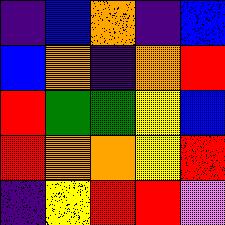[["indigo", "blue", "orange", "indigo", "blue"], ["blue", "orange", "indigo", "orange", "red"], ["red", "green", "green", "yellow", "blue"], ["red", "orange", "orange", "yellow", "red"], ["indigo", "yellow", "red", "red", "violet"]]